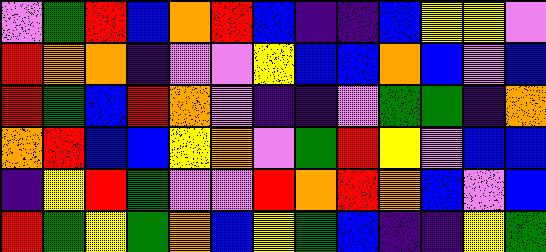[["violet", "green", "red", "blue", "orange", "red", "blue", "indigo", "indigo", "blue", "yellow", "yellow", "violet"], ["red", "orange", "orange", "indigo", "violet", "violet", "yellow", "blue", "blue", "orange", "blue", "violet", "blue"], ["red", "green", "blue", "red", "orange", "violet", "indigo", "indigo", "violet", "green", "green", "indigo", "orange"], ["orange", "red", "blue", "blue", "yellow", "orange", "violet", "green", "red", "yellow", "violet", "blue", "blue"], ["indigo", "yellow", "red", "green", "violet", "violet", "red", "orange", "red", "orange", "blue", "violet", "blue"], ["red", "green", "yellow", "green", "orange", "blue", "yellow", "green", "blue", "indigo", "indigo", "yellow", "green"]]